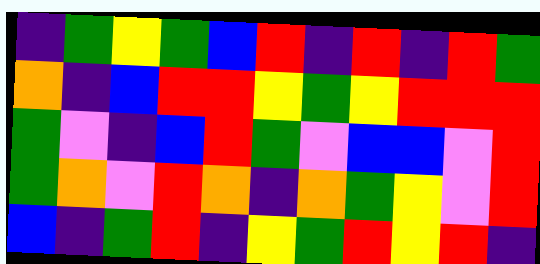[["indigo", "green", "yellow", "green", "blue", "red", "indigo", "red", "indigo", "red", "green"], ["orange", "indigo", "blue", "red", "red", "yellow", "green", "yellow", "red", "red", "red"], ["green", "violet", "indigo", "blue", "red", "green", "violet", "blue", "blue", "violet", "red"], ["green", "orange", "violet", "red", "orange", "indigo", "orange", "green", "yellow", "violet", "red"], ["blue", "indigo", "green", "red", "indigo", "yellow", "green", "red", "yellow", "red", "indigo"]]